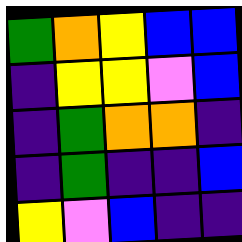[["green", "orange", "yellow", "blue", "blue"], ["indigo", "yellow", "yellow", "violet", "blue"], ["indigo", "green", "orange", "orange", "indigo"], ["indigo", "green", "indigo", "indigo", "blue"], ["yellow", "violet", "blue", "indigo", "indigo"]]